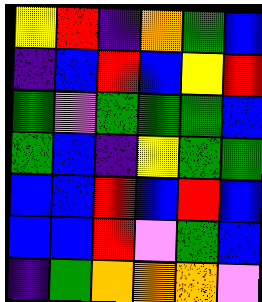[["yellow", "red", "indigo", "orange", "green", "blue"], ["indigo", "blue", "red", "blue", "yellow", "red"], ["green", "violet", "green", "green", "green", "blue"], ["green", "blue", "indigo", "yellow", "green", "green"], ["blue", "blue", "red", "blue", "red", "blue"], ["blue", "blue", "red", "violet", "green", "blue"], ["indigo", "green", "orange", "orange", "orange", "violet"]]